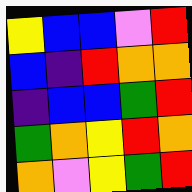[["yellow", "blue", "blue", "violet", "red"], ["blue", "indigo", "red", "orange", "orange"], ["indigo", "blue", "blue", "green", "red"], ["green", "orange", "yellow", "red", "orange"], ["orange", "violet", "yellow", "green", "red"]]